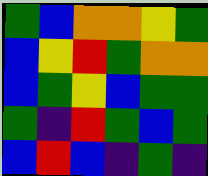[["green", "blue", "orange", "orange", "yellow", "green"], ["blue", "yellow", "red", "green", "orange", "orange"], ["blue", "green", "yellow", "blue", "green", "green"], ["green", "indigo", "red", "green", "blue", "green"], ["blue", "red", "blue", "indigo", "green", "indigo"]]